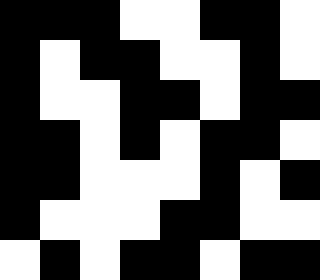[["black", "black", "black", "white", "white", "black", "black", "white"], ["black", "white", "black", "black", "white", "white", "black", "white"], ["black", "white", "white", "black", "black", "white", "black", "black"], ["black", "black", "white", "black", "white", "black", "black", "white"], ["black", "black", "white", "white", "white", "black", "white", "black"], ["black", "white", "white", "white", "black", "black", "white", "white"], ["white", "black", "white", "black", "black", "white", "black", "black"]]